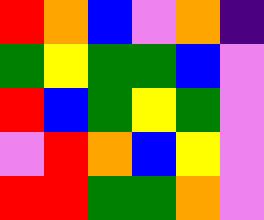[["red", "orange", "blue", "violet", "orange", "indigo"], ["green", "yellow", "green", "green", "blue", "violet"], ["red", "blue", "green", "yellow", "green", "violet"], ["violet", "red", "orange", "blue", "yellow", "violet"], ["red", "red", "green", "green", "orange", "violet"]]